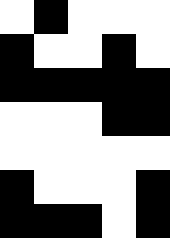[["white", "black", "white", "white", "white"], ["black", "white", "white", "black", "white"], ["black", "black", "black", "black", "black"], ["white", "white", "white", "black", "black"], ["white", "white", "white", "white", "white"], ["black", "white", "white", "white", "black"], ["black", "black", "black", "white", "black"]]